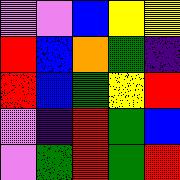[["violet", "violet", "blue", "yellow", "yellow"], ["red", "blue", "orange", "green", "indigo"], ["red", "blue", "green", "yellow", "red"], ["violet", "indigo", "red", "green", "blue"], ["violet", "green", "red", "green", "red"]]